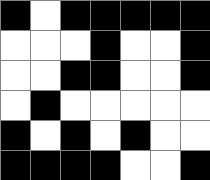[["black", "white", "black", "black", "black", "black", "black"], ["white", "white", "white", "black", "white", "white", "black"], ["white", "white", "black", "black", "white", "white", "black"], ["white", "black", "white", "white", "white", "white", "white"], ["black", "white", "black", "white", "black", "white", "white"], ["black", "black", "black", "black", "white", "white", "black"]]